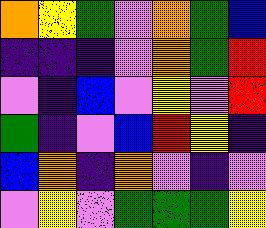[["orange", "yellow", "green", "violet", "orange", "green", "blue"], ["indigo", "indigo", "indigo", "violet", "orange", "green", "red"], ["violet", "indigo", "blue", "violet", "yellow", "violet", "red"], ["green", "indigo", "violet", "blue", "red", "yellow", "indigo"], ["blue", "orange", "indigo", "orange", "violet", "indigo", "violet"], ["violet", "yellow", "violet", "green", "green", "green", "yellow"]]